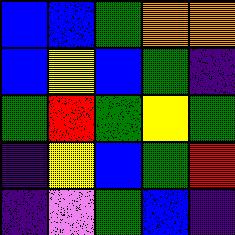[["blue", "blue", "green", "orange", "orange"], ["blue", "yellow", "blue", "green", "indigo"], ["green", "red", "green", "yellow", "green"], ["indigo", "yellow", "blue", "green", "red"], ["indigo", "violet", "green", "blue", "indigo"]]